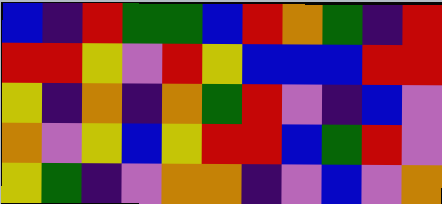[["blue", "indigo", "red", "green", "green", "blue", "red", "orange", "green", "indigo", "red"], ["red", "red", "yellow", "violet", "red", "yellow", "blue", "blue", "blue", "red", "red"], ["yellow", "indigo", "orange", "indigo", "orange", "green", "red", "violet", "indigo", "blue", "violet"], ["orange", "violet", "yellow", "blue", "yellow", "red", "red", "blue", "green", "red", "violet"], ["yellow", "green", "indigo", "violet", "orange", "orange", "indigo", "violet", "blue", "violet", "orange"]]